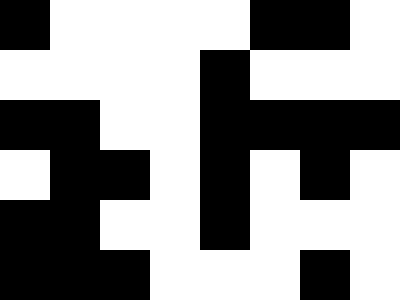[["black", "white", "white", "white", "white", "black", "black", "white"], ["white", "white", "white", "white", "black", "white", "white", "white"], ["black", "black", "white", "white", "black", "black", "black", "black"], ["white", "black", "black", "white", "black", "white", "black", "white"], ["black", "black", "white", "white", "black", "white", "white", "white"], ["black", "black", "black", "white", "white", "white", "black", "white"]]